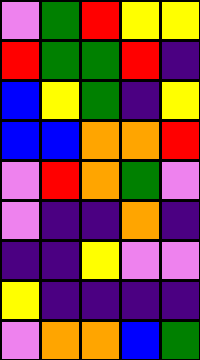[["violet", "green", "red", "yellow", "yellow"], ["red", "green", "green", "red", "indigo"], ["blue", "yellow", "green", "indigo", "yellow"], ["blue", "blue", "orange", "orange", "red"], ["violet", "red", "orange", "green", "violet"], ["violet", "indigo", "indigo", "orange", "indigo"], ["indigo", "indigo", "yellow", "violet", "violet"], ["yellow", "indigo", "indigo", "indigo", "indigo"], ["violet", "orange", "orange", "blue", "green"]]